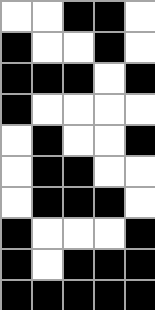[["white", "white", "black", "black", "white"], ["black", "white", "white", "black", "white"], ["black", "black", "black", "white", "black"], ["black", "white", "white", "white", "white"], ["white", "black", "white", "white", "black"], ["white", "black", "black", "white", "white"], ["white", "black", "black", "black", "white"], ["black", "white", "white", "white", "black"], ["black", "white", "black", "black", "black"], ["black", "black", "black", "black", "black"]]